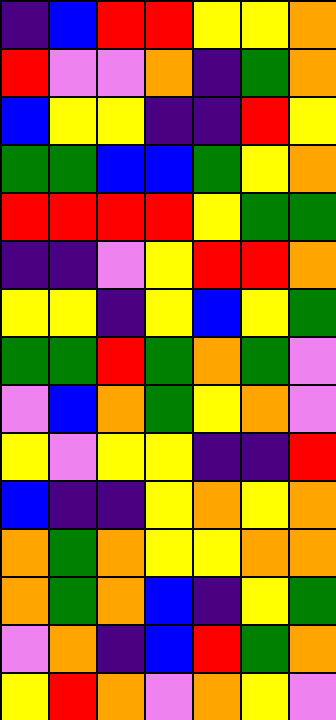[["indigo", "blue", "red", "red", "yellow", "yellow", "orange"], ["red", "violet", "violet", "orange", "indigo", "green", "orange"], ["blue", "yellow", "yellow", "indigo", "indigo", "red", "yellow"], ["green", "green", "blue", "blue", "green", "yellow", "orange"], ["red", "red", "red", "red", "yellow", "green", "green"], ["indigo", "indigo", "violet", "yellow", "red", "red", "orange"], ["yellow", "yellow", "indigo", "yellow", "blue", "yellow", "green"], ["green", "green", "red", "green", "orange", "green", "violet"], ["violet", "blue", "orange", "green", "yellow", "orange", "violet"], ["yellow", "violet", "yellow", "yellow", "indigo", "indigo", "red"], ["blue", "indigo", "indigo", "yellow", "orange", "yellow", "orange"], ["orange", "green", "orange", "yellow", "yellow", "orange", "orange"], ["orange", "green", "orange", "blue", "indigo", "yellow", "green"], ["violet", "orange", "indigo", "blue", "red", "green", "orange"], ["yellow", "red", "orange", "violet", "orange", "yellow", "violet"]]